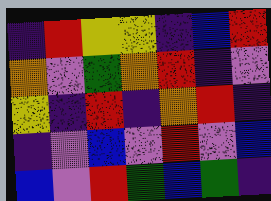[["indigo", "red", "yellow", "yellow", "indigo", "blue", "red"], ["orange", "violet", "green", "orange", "red", "indigo", "violet"], ["yellow", "indigo", "red", "indigo", "orange", "red", "indigo"], ["indigo", "violet", "blue", "violet", "red", "violet", "blue"], ["blue", "violet", "red", "green", "blue", "green", "indigo"]]